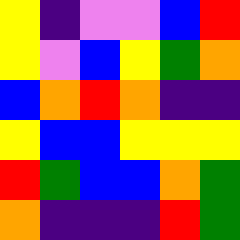[["yellow", "indigo", "violet", "violet", "blue", "red"], ["yellow", "violet", "blue", "yellow", "green", "orange"], ["blue", "orange", "red", "orange", "indigo", "indigo"], ["yellow", "blue", "blue", "yellow", "yellow", "yellow"], ["red", "green", "blue", "blue", "orange", "green"], ["orange", "indigo", "indigo", "indigo", "red", "green"]]